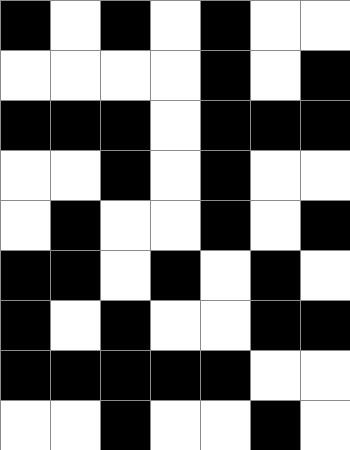[["black", "white", "black", "white", "black", "white", "white"], ["white", "white", "white", "white", "black", "white", "black"], ["black", "black", "black", "white", "black", "black", "black"], ["white", "white", "black", "white", "black", "white", "white"], ["white", "black", "white", "white", "black", "white", "black"], ["black", "black", "white", "black", "white", "black", "white"], ["black", "white", "black", "white", "white", "black", "black"], ["black", "black", "black", "black", "black", "white", "white"], ["white", "white", "black", "white", "white", "black", "white"]]